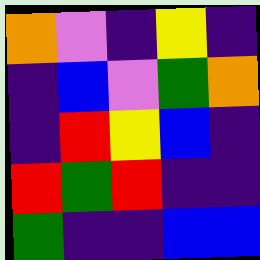[["orange", "violet", "indigo", "yellow", "indigo"], ["indigo", "blue", "violet", "green", "orange"], ["indigo", "red", "yellow", "blue", "indigo"], ["red", "green", "red", "indigo", "indigo"], ["green", "indigo", "indigo", "blue", "blue"]]